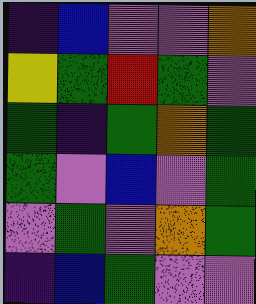[["indigo", "blue", "violet", "violet", "orange"], ["yellow", "green", "red", "green", "violet"], ["green", "indigo", "green", "orange", "green"], ["green", "violet", "blue", "violet", "green"], ["violet", "green", "violet", "orange", "green"], ["indigo", "blue", "green", "violet", "violet"]]